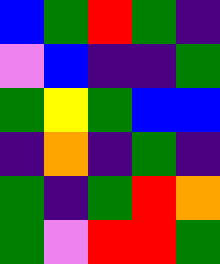[["blue", "green", "red", "green", "indigo"], ["violet", "blue", "indigo", "indigo", "green"], ["green", "yellow", "green", "blue", "blue"], ["indigo", "orange", "indigo", "green", "indigo"], ["green", "indigo", "green", "red", "orange"], ["green", "violet", "red", "red", "green"]]